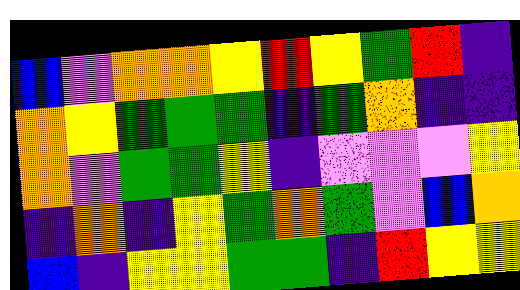[["blue", "violet", "orange", "orange", "yellow", "red", "yellow", "green", "red", "indigo"], ["orange", "yellow", "green", "green", "green", "indigo", "green", "orange", "indigo", "indigo"], ["orange", "violet", "green", "green", "yellow", "indigo", "violet", "violet", "violet", "yellow"], ["indigo", "orange", "indigo", "yellow", "green", "orange", "green", "violet", "blue", "orange"], ["blue", "indigo", "yellow", "yellow", "green", "green", "indigo", "red", "yellow", "yellow"]]